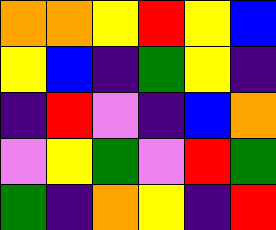[["orange", "orange", "yellow", "red", "yellow", "blue"], ["yellow", "blue", "indigo", "green", "yellow", "indigo"], ["indigo", "red", "violet", "indigo", "blue", "orange"], ["violet", "yellow", "green", "violet", "red", "green"], ["green", "indigo", "orange", "yellow", "indigo", "red"]]